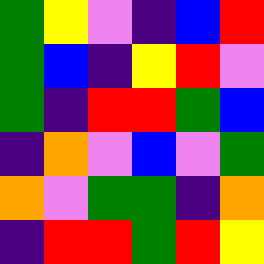[["green", "yellow", "violet", "indigo", "blue", "red"], ["green", "blue", "indigo", "yellow", "red", "violet"], ["green", "indigo", "red", "red", "green", "blue"], ["indigo", "orange", "violet", "blue", "violet", "green"], ["orange", "violet", "green", "green", "indigo", "orange"], ["indigo", "red", "red", "green", "red", "yellow"]]